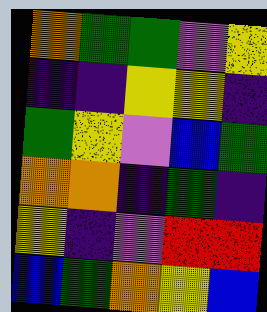[["orange", "green", "green", "violet", "yellow"], ["indigo", "indigo", "yellow", "yellow", "indigo"], ["green", "yellow", "violet", "blue", "green"], ["orange", "orange", "indigo", "green", "indigo"], ["yellow", "indigo", "violet", "red", "red"], ["blue", "green", "orange", "yellow", "blue"]]